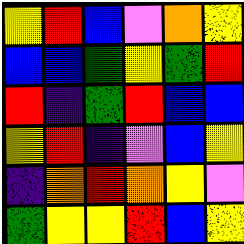[["yellow", "red", "blue", "violet", "orange", "yellow"], ["blue", "blue", "green", "yellow", "green", "red"], ["red", "indigo", "green", "red", "blue", "blue"], ["yellow", "red", "indigo", "violet", "blue", "yellow"], ["indigo", "orange", "red", "orange", "yellow", "violet"], ["green", "yellow", "yellow", "red", "blue", "yellow"]]